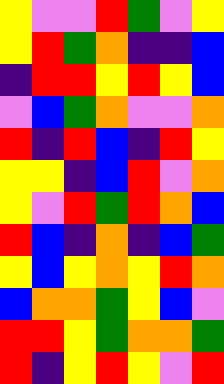[["yellow", "violet", "violet", "red", "green", "violet", "yellow"], ["yellow", "red", "green", "orange", "indigo", "indigo", "blue"], ["indigo", "red", "red", "yellow", "red", "yellow", "blue"], ["violet", "blue", "green", "orange", "violet", "violet", "orange"], ["red", "indigo", "red", "blue", "indigo", "red", "yellow"], ["yellow", "yellow", "indigo", "blue", "red", "violet", "orange"], ["yellow", "violet", "red", "green", "red", "orange", "blue"], ["red", "blue", "indigo", "orange", "indigo", "blue", "green"], ["yellow", "blue", "yellow", "orange", "yellow", "red", "orange"], ["blue", "orange", "orange", "green", "yellow", "blue", "violet"], ["red", "red", "yellow", "green", "orange", "orange", "green"], ["red", "indigo", "yellow", "red", "yellow", "violet", "red"]]